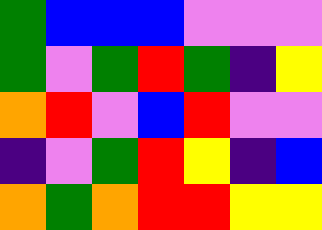[["green", "blue", "blue", "blue", "violet", "violet", "violet"], ["green", "violet", "green", "red", "green", "indigo", "yellow"], ["orange", "red", "violet", "blue", "red", "violet", "violet"], ["indigo", "violet", "green", "red", "yellow", "indigo", "blue"], ["orange", "green", "orange", "red", "red", "yellow", "yellow"]]